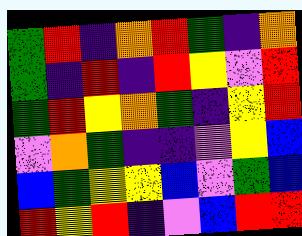[["green", "red", "indigo", "orange", "red", "green", "indigo", "orange"], ["green", "indigo", "red", "indigo", "red", "yellow", "violet", "red"], ["green", "red", "yellow", "orange", "green", "indigo", "yellow", "red"], ["violet", "orange", "green", "indigo", "indigo", "violet", "yellow", "blue"], ["blue", "green", "yellow", "yellow", "blue", "violet", "green", "blue"], ["red", "yellow", "red", "indigo", "violet", "blue", "red", "red"]]